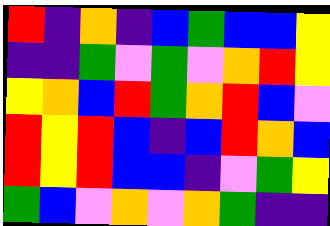[["red", "indigo", "orange", "indigo", "blue", "green", "blue", "blue", "yellow"], ["indigo", "indigo", "green", "violet", "green", "violet", "orange", "red", "yellow"], ["yellow", "orange", "blue", "red", "green", "orange", "red", "blue", "violet"], ["red", "yellow", "red", "blue", "indigo", "blue", "red", "orange", "blue"], ["red", "yellow", "red", "blue", "blue", "indigo", "violet", "green", "yellow"], ["green", "blue", "violet", "orange", "violet", "orange", "green", "indigo", "indigo"]]